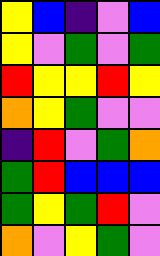[["yellow", "blue", "indigo", "violet", "blue"], ["yellow", "violet", "green", "violet", "green"], ["red", "yellow", "yellow", "red", "yellow"], ["orange", "yellow", "green", "violet", "violet"], ["indigo", "red", "violet", "green", "orange"], ["green", "red", "blue", "blue", "blue"], ["green", "yellow", "green", "red", "violet"], ["orange", "violet", "yellow", "green", "violet"]]